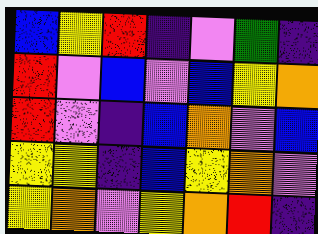[["blue", "yellow", "red", "indigo", "violet", "green", "indigo"], ["red", "violet", "blue", "violet", "blue", "yellow", "orange"], ["red", "violet", "indigo", "blue", "orange", "violet", "blue"], ["yellow", "yellow", "indigo", "blue", "yellow", "orange", "violet"], ["yellow", "orange", "violet", "yellow", "orange", "red", "indigo"]]